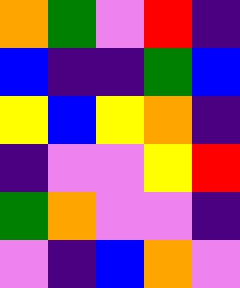[["orange", "green", "violet", "red", "indigo"], ["blue", "indigo", "indigo", "green", "blue"], ["yellow", "blue", "yellow", "orange", "indigo"], ["indigo", "violet", "violet", "yellow", "red"], ["green", "orange", "violet", "violet", "indigo"], ["violet", "indigo", "blue", "orange", "violet"]]